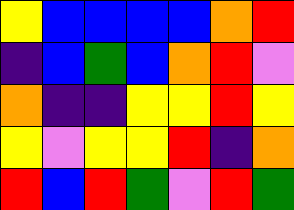[["yellow", "blue", "blue", "blue", "blue", "orange", "red"], ["indigo", "blue", "green", "blue", "orange", "red", "violet"], ["orange", "indigo", "indigo", "yellow", "yellow", "red", "yellow"], ["yellow", "violet", "yellow", "yellow", "red", "indigo", "orange"], ["red", "blue", "red", "green", "violet", "red", "green"]]